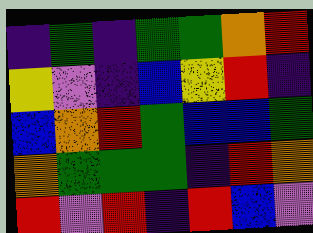[["indigo", "green", "indigo", "green", "green", "orange", "red"], ["yellow", "violet", "indigo", "blue", "yellow", "red", "indigo"], ["blue", "orange", "red", "green", "blue", "blue", "green"], ["orange", "green", "green", "green", "indigo", "red", "orange"], ["red", "violet", "red", "indigo", "red", "blue", "violet"]]